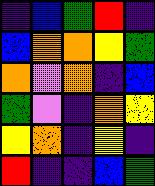[["indigo", "blue", "green", "red", "indigo"], ["blue", "orange", "orange", "yellow", "green"], ["orange", "violet", "orange", "indigo", "blue"], ["green", "violet", "indigo", "orange", "yellow"], ["yellow", "orange", "indigo", "yellow", "indigo"], ["red", "indigo", "indigo", "blue", "green"]]